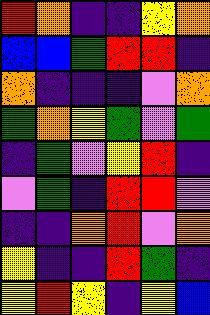[["red", "orange", "indigo", "indigo", "yellow", "orange"], ["blue", "blue", "green", "red", "red", "indigo"], ["orange", "indigo", "indigo", "indigo", "violet", "orange"], ["green", "orange", "yellow", "green", "violet", "green"], ["indigo", "green", "violet", "yellow", "red", "indigo"], ["violet", "green", "indigo", "red", "red", "violet"], ["indigo", "indigo", "orange", "red", "violet", "orange"], ["yellow", "indigo", "indigo", "red", "green", "indigo"], ["yellow", "red", "yellow", "indigo", "yellow", "blue"]]